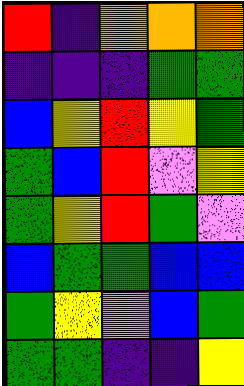[["red", "indigo", "orange", "orange", "orange"], ["indigo", "indigo", "indigo", "green", "green"], ["blue", "yellow", "red", "yellow", "green"], ["green", "blue", "red", "violet", "yellow"], ["green", "yellow", "red", "green", "violet"], ["blue", "green", "green", "blue", "blue"], ["green", "yellow", "violet", "blue", "green"], ["green", "green", "indigo", "indigo", "yellow"]]